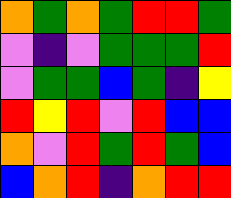[["orange", "green", "orange", "green", "red", "red", "green"], ["violet", "indigo", "violet", "green", "green", "green", "red"], ["violet", "green", "green", "blue", "green", "indigo", "yellow"], ["red", "yellow", "red", "violet", "red", "blue", "blue"], ["orange", "violet", "red", "green", "red", "green", "blue"], ["blue", "orange", "red", "indigo", "orange", "red", "red"]]